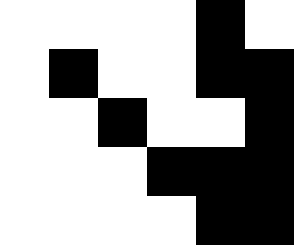[["white", "white", "white", "white", "black", "white"], ["white", "black", "white", "white", "black", "black"], ["white", "white", "black", "white", "white", "black"], ["white", "white", "white", "black", "black", "black"], ["white", "white", "white", "white", "black", "black"]]